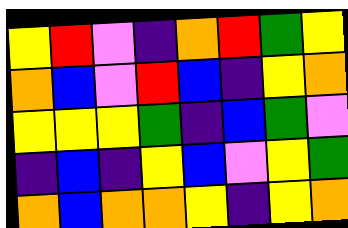[["yellow", "red", "violet", "indigo", "orange", "red", "green", "yellow"], ["orange", "blue", "violet", "red", "blue", "indigo", "yellow", "orange"], ["yellow", "yellow", "yellow", "green", "indigo", "blue", "green", "violet"], ["indigo", "blue", "indigo", "yellow", "blue", "violet", "yellow", "green"], ["orange", "blue", "orange", "orange", "yellow", "indigo", "yellow", "orange"]]